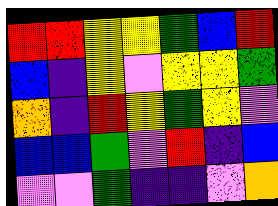[["red", "red", "yellow", "yellow", "green", "blue", "red"], ["blue", "indigo", "yellow", "violet", "yellow", "yellow", "green"], ["orange", "indigo", "red", "yellow", "green", "yellow", "violet"], ["blue", "blue", "green", "violet", "red", "indigo", "blue"], ["violet", "violet", "green", "indigo", "indigo", "violet", "orange"]]